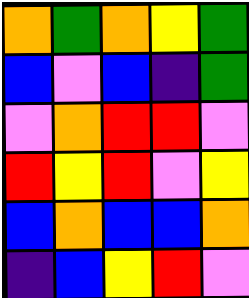[["orange", "green", "orange", "yellow", "green"], ["blue", "violet", "blue", "indigo", "green"], ["violet", "orange", "red", "red", "violet"], ["red", "yellow", "red", "violet", "yellow"], ["blue", "orange", "blue", "blue", "orange"], ["indigo", "blue", "yellow", "red", "violet"]]